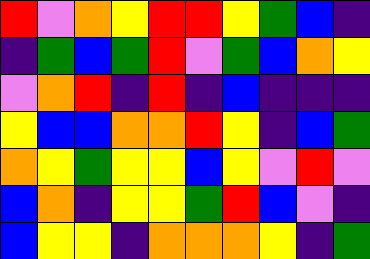[["red", "violet", "orange", "yellow", "red", "red", "yellow", "green", "blue", "indigo"], ["indigo", "green", "blue", "green", "red", "violet", "green", "blue", "orange", "yellow"], ["violet", "orange", "red", "indigo", "red", "indigo", "blue", "indigo", "indigo", "indigo"], ["yellow", "blue", "blue", "orange", "orange", "red", "yellow", "indigo", "blue", "green"], ["orange", "yellow", "green", "yellow", "yellow", "blue", "yellow", "violet", "red", "violet"], ["blue", "orange", "indigo", "yellow", "yellow", "green", "red", "blue", "violet", "indigo"], ["blue", "yellow", "yellow", "indigo", "orange", "orange", "orange", "yellow", "indigo", "green"]]